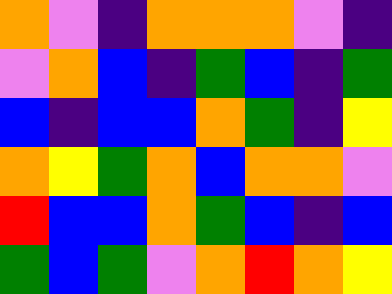[["orange", "violet", "indigo", "orange", "orange", "orange", "violet", "indigo"], ["violet", "orange", "blue", "indigo", "green", "blue", "indigo", "green"], ["blue", "indigo", "blue", "blue", "orange", "green", "indigo", "yellow"], ["orange", "yellow", "green", "orange", "blue", "orange", "orange", "violet"], ["red", "blue", "blue", "orange", "green", "blue", "indigo", "blue"], ["green", "blue", "green", "violet", "orange", "red", "orange", "yellow"]]